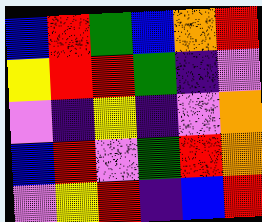[["blue", "red", "green", "blue", "orange", "red"], ["yellow", "red", "red", "green", "indigo", "violet"], ["violet", "indigo", "yellow", "indigo", "violet", "orange"], ["blue", "red", "violet", "green", "red", "orange"], ["violet", "yellow", "red", "indigo", "blue", "red"]]